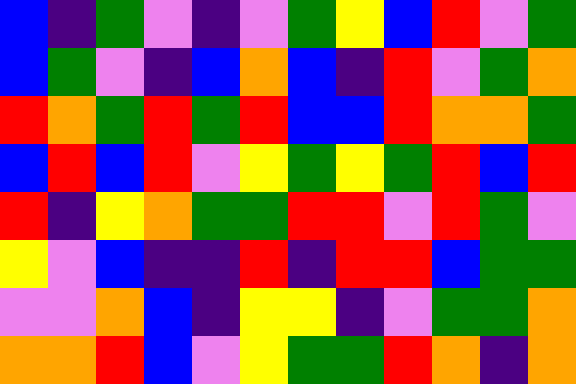[["blue", "indigo", "green", "violet", "indigo", "violet", "green", "yellow", "blue", "red", "violet", "green"], ["blue", "green", "violet", "indigo", "blue", "orange", "blue", "indigo", "red", "violet", "green", "orange"], ["red", "orange", "green", "red", "green", "red", "blue", "blue", "red", "orange", "orange", "green"], ["blue", "red", "blue", "red", "violet", "yellow", "green", "yellow", "green", "red", "blue", "red"], ["red", "indigo", "yellow", "orange", "green", "green", "red", "red", "violet", "red", "green", "violet"], ["yellow", "violet", "blue", "indigo", "indigo", "red", "indigo", "red", "red", "blue", "green", "green"], ["violet", "violet", "orange", "blue", "indigo", "yellow", "yellow", "indigo", "violet", "green", "green", "orange"], ["orange", "orange", "red", "blue", "violet", "yellow", "green", "green", "red", "orange", "indigo", "orange"]]